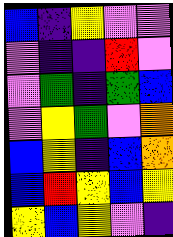[["blue", "indigo", "yellow", "violet", "violet"], ["violet", "indigo", "indigo", "red", "violet"], ["violet", "green", "indigo", "green", "blue"], ["violet", "yellow", "green", "violet", "orange"], ["blue", "yellow", "indigo", "blue", "orange"], ["blue", "red", "yellow", "blue", "yellow"], ["yellow", "blue", "yellow", "violet", "indigo"]]